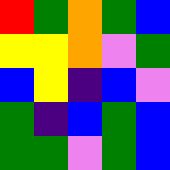[["red", "green", "orange", "green", "blue"], ["yellow", "yellow", "orange", "violet", "green"], ["blue", "yellow", "indigo", "blue", "violet"], ["green", "indigo", "blue", "green", "blue"], ["green", "green", "violet", "green", "blue"]]